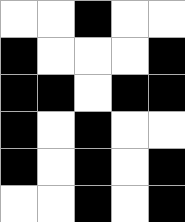[["white", "white", "black", "white", "white"], ["black", "white", "white", "white", "black"], ["black", "black", "white", "black", "black"], ["black", "white", "black", "white", "white"], ["black", "white", "black", "white", "black"], ["white", "white", "black", "white", "black"]]